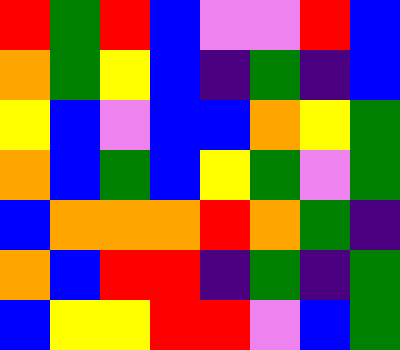[["red", "green", "red", "blue", "violet", "violet", "red", "blue"], ["orange", "green", "yellow", "blue", "indigo", "green", "indigo", "blue"], ["yellow", "blue", "violet", "blue", "blue", "orange", "yellow", "green"], ["orange", "blue", "green", "blue", "yellow", "green", "violet", "green"], ["blue", "orange", "orange", "orange", "red", "orange", "green", "indigo"], ["orange", "blue", "red", "red", "indigo", "green", "indigo", "green"], ["blue", "yellow", "yellow", "red", "red", "violet", "blue", "green"]]